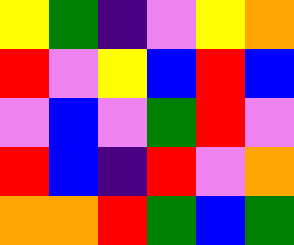[["yellow", "green", "indigo", "violet", "yellow", "orange"], ["red", "violet", "yellow", "blue", "red", "blue"], ["violet", "blue", "violet", "green", "red", "violet"], ["red", "blue", "indigo", "red", "violet", "orange"], ["orange", "orange", "red", "green", "blue", "green"]]